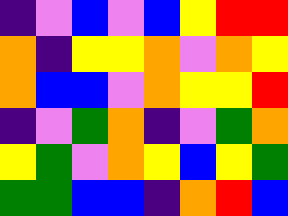[["indigo", "violet", "blue", "violet", "blue", "yellow", "red", "red"], ["orange", "indigo", "yellow", "yellow", "orange", "violet", "orange", "yellow"], ["orange", "blue", "blue", "violet", "orange", "yellow", "yellow", "red"], ["indigo", "violet", "green", "orange", "indigo", "violet", "green", "orange"], ["yellow", "green", "violet", "orange", "yellow", "blue", "yellow", "green"], ["green", "green", "blue", "blue", "indigo", "orange", "red", "blue"]]